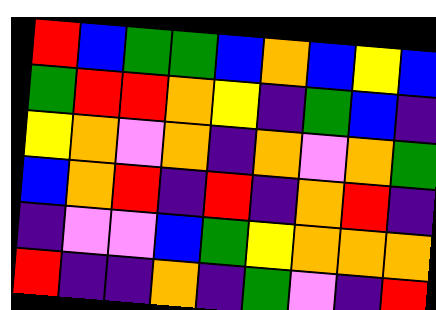[["red", "blue", "green", "green", "blue", "orange", "blue", "yellow", "blue"], ["green", "red", "red", "orange", "yellow", "indigo", "green", "blue", "indigo"], ["yellow", "orange", "violet", "orange", "indigo", "orange", "violet", "orange", "green"], ["blue", "orange", "red", "indigo", "red", "indigo", "orange", "red", "indigo"], ["indigo", "violet", "violet", "blue", "green", "yellow", "orange", "orange", "orange"], ["red", "indigo", "indigo", "orange", "indigo", "green", "violet", "indigo", "red"]]